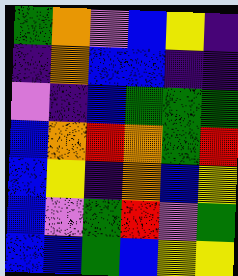[["green", "orange", "violet", "blue", "yellow", "indigo"], ["indigo", "orange", "blue", "blue", "indigo", "indigo"], ["violet", "indigo", "blue", "green", "green", "green"], ["blue", "orange", "red", "orange", "green", "red"], ["blue", "yellow", "indigo", "orange", "blue", "yellow"], ["blue", "violet", "green", "red", "violet", "green"], ["blue", "blue", "green", "blue", "yellow", "yellow"]]